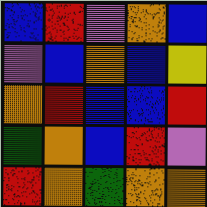[["blue", "red", "violet", "orange", "blue"], ["violet", "blue", "orange", "blue", "yellow"], ["orange", "red", "blue", "blue", "red"], ["green", "orange", "blue", "red", "violet"], ["red", "orange", "green", "orange", "orange"]]